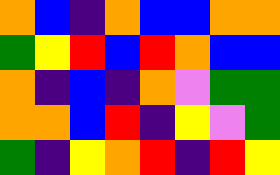[["orange", "blue", "indigo", "orange", "blue", "blue", "orange", "orange"], ["green", "yellow", "red", "blue", "red", "orange", "blue", "blue"], ["orange", "indigo", "blue", "indigo", "orange", "violet", "green", "green"], ["orange", "orange", "blue", "red", "indigo", "yellow", "violet", "green"], ["green", "indigo", "yellow", "orange", "red", "indigo", "red", "yellow"]]